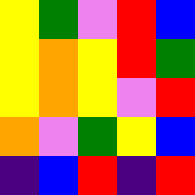[["yellow", "green", "violet", "red", "blue"], ["yellow", "orange", "yellow", "red", "green"], ["yellow", "orange", "yellow", "violet", "red"], ["orange", "violet", "green", "yellow", "blue"], ["indigo", "blue", "red", "indigo", "red"]]